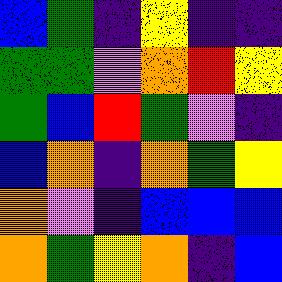[["blue", "green", "indigo", "yellow", "indigo", "indigo"], ["green", "green", "violet", "orange", "red", "yellow"], ["green", "blue", "red", "green", "violet", "indigo"], ["blue", "orange", "indigo", "orange", "green", "yellow"], ["orange", "violet", "indigo", "blue", "blue", "blue"], ["orange", "green", "yellow", "orange", "indigo", "blue"]]